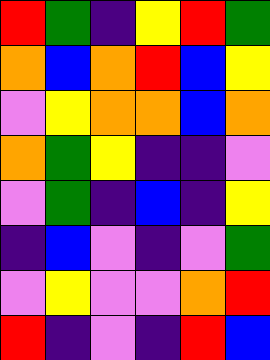[["red", "green", "indigo", "yellow", "red", "green"], ["orange", "blue", "orange", "red", "blue", "yellow"], ["violet", "yellow", "orange", "orange", "blue", "orange"], ["orange", "green", "yellow", "indigo", "indigo", "violet"], ["violet", "green", "indigo", "blue", "indigo", "yellow"], ["indigo", "blue", "violet", "indigo", "violet", "green"], ["violet", "yellow", "violet", "violet", "orange", "red"], ["red", "indigo", "violet", "indigo", "red", "blue"]]